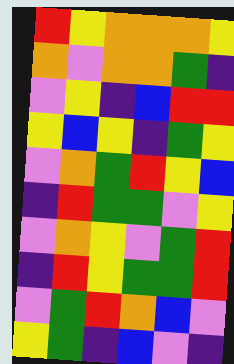[["red", "yellow", "orange", "orange", "orange", "yellow"], ["orange", "violet", "orange", "orange", "green", "indigo"], ["violet", "yellow", "indigo", "blue", "red", "red"], ["yellow", "blue", "yellow", "indigo", "green", "yellow"], ["violet", "orange", "green", "red", "yellow", "blue"], ["indigo", "red", "green", "green", "violet", "yellow"], ["violet", "orange", "yellow", "violet", "green", "red"], ["indigo", "red", "yellow", "green", "green", "red"], ["violet", "green", "red", "orange", "blue", "violet"], ["yellow", "green", "indigo", "blue", "violet", "indigo"]]